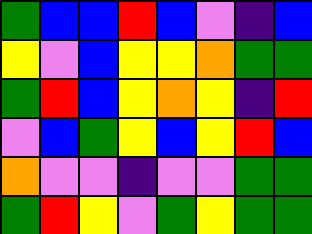[["green", "blue", "blue", "red", "blue", "violet", "indigo", "blue"], ["yellow", "violet", "blue", "yellow", "yellow", "orange", "green", "green"], ["green", "red", "blue", "yellow", "orange", "yellow", "indigo", "red"], ["violet", "blue", "green", "yellow", "blue", "yellow", "red", "blue"], ["orange", "violet", "violet", "indigo", "violet", "violet", "green", "green"], ["green", "red", "yellow", "violet", "green", "yellow", "green", "green"]]